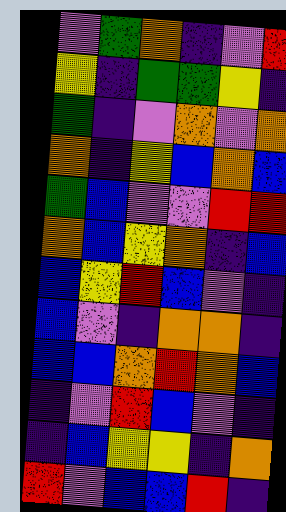[["violet", "green", "orange", "indigo", "violet", "red"], ["yellow", "indigo", "green", "green", "yellow", "indigo"], ["green", "indigo", "violet", "orange", "violet", "orange"], ["orange", "indigo", "yellow", "blue", "orange", "blue"], ["green", "blue", "violet", "violet", "red", "red"], ["orange", "blue", "yellow", "orange", "indigo", "blue"], ["blue", "yellow", "red", "blue", "violet", "indigo"], ["blue", "violet", "indigo", "orange", "orange", "indigo"], ["blue", "blue", "orange", "red", "orange", "blue"], ["indigo", "violet", "red", "blue", "violet", "indigo"], ["indigo", "blue", "yellow", "yellow", "indigo", "orange"], ["red", "violet", "blue", "blue", "red", "indigo"]]